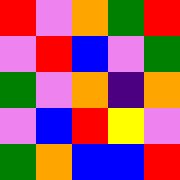[["red", "violet", "orange", "green", "red"], ["violet", "red", "blue", "violet", "green"], ["green", "violet", "orange", "indigo", "orange"], ["violet", "blue", "red", "yellow", "violet"], ["green", "orange", "blue", "blue", "red"]]